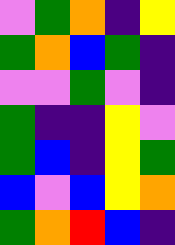[["violet", "green", "orange", "indigo", "yellow"], ["green", "orange", "blue", "green", "indigo"], ["violet", "violet", "green", "violet", "indigo"], ["green", "indigo", "indigo", "yellow", "violet"], ["green", "blue", "indigo", "yellow", "green"], ["blue", "violet", "blue", "yellow", "orange"], ["green", "orange", "red", "blue", "indigo"]]